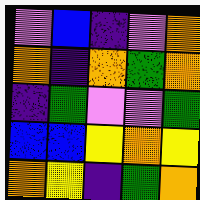[["violet", "blue", "indigo", "violet", "orange"], ["orange", "indigo", "orange", "green", "orange"], ["indigo", "green", "violet", "violet", "green"], ["blue", "blue", "yellow", "orange", "yellow"], ["orange", "yellow", "indigo", "green", "orange"]]